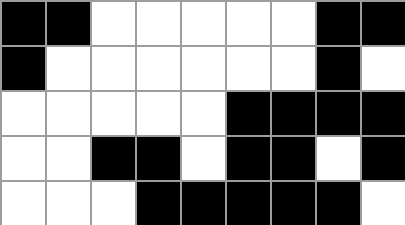[["black", "black", "white", "white", "white", "white", "white", "black", "black"], ["black", "white", "white", "white", "white", "white", "white", "black", "white"], ["white", "white", "white", "white", "white", "black", "black", "black", "black"], ["white", "white", "black", "black", "white", "black", "black", "white", "black"], ["white", "white", "white", "black", "black", "black", "black", "black", "white"]]